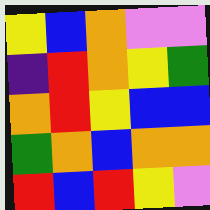[["yellow", "blue", "orange", "violet", "violet"], ["indigo", "red", "orange", "yellow", "green"], ["orange", "red", "yellow", "blue", "blue"], ["green", "orange", "blue", "orange", "orange"], ["red", "blue", "red", "yellow", "violet"]]